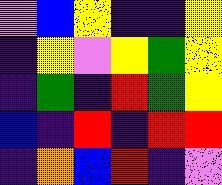[["violet", "blue", "yellow", "indigo", "indigo", "yellow"], ["indigo", "yellow", "violet", "yellow", "green", "yellow"], ["indigo", "green", "indigo", "red", "green", "yellow"], ["blue", "indigo", "red", "indigo", "red", "red"], ["indigo", "orange", "blue", "red", "indigo", "violet"]]